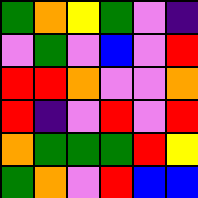[["green", "orange", "yellow", "green", "violet", "indigo"], ["violet", "green", "violet", "blue", "violet", "red"], ["red", "red", "orange", "violet", "violet", "orange"], ["red", "indigo", "violet", "red", "violet", "red"], ["orange", "green", "green", "green", "red", "yellow"], ["green", "orange", "violet", "red", "blue", "blue"]]